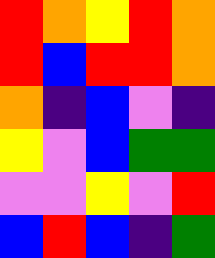[["red", "orange", "yellow", "red", "orange"], ["red", "blue", "red", "red", "orange"], ["orange", "indigo", "blue", "violet", "indigo"], ["yellow", "violet", "blue", "green", "green"], ["violet", "violet", "yellow", "violet", "red"], ["blue", "red", "blue", "indigo", "green"]]